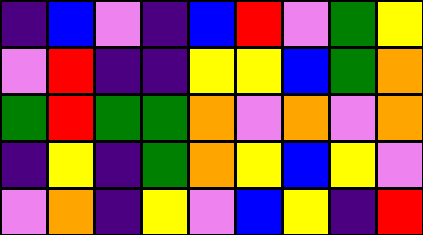[["indigo", "blue", "violet", "indigo", "blue", "red", "violet", "green", "yellow"], ["violet", "red", "indigo", "indigo", "yellow", "yellow", "blue", "green", "orange"], ["green", "red", "green", "green", "orange", "violet", "orange", "violet", "orange"], ["indigo", "yellow", "indigo", "green", "orange", "yellow", "blue", "yellow", "violet"], ["violet", "orange", "indigo", "yellow", "violet", "blue", "yellow", "indigo", "red"]]